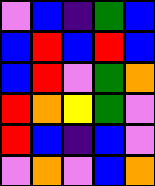[["violet", "blue", "indigo", "green", "blue"], ["blue", "red", "blue", "red", "blue"], ["blue", "red", "violet", "green", "orange"], ["red", "orange", "yellow", "green", "violet"], ["red", "blue", "indigo", "blue", "violet"], ["violet", "orange", "violet", "blue", "orange"]]